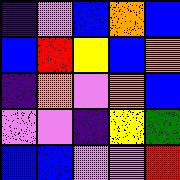[["indigo", "violet", "blue", "orange", "blue"], ["blue", "red", "yellow", "blue", "orange"], ["indigo", "orange", "violet", "orange", "blue"], ["violet", "violet", "indigo", "yellow", "green"], ["blue", "blue", "violet", "violet", "red"]]